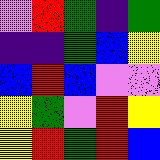[["violet", "red", "green", "indigo", "green"], ["indigo", "indigo", "green", "blue", "yellow"], ["blue", "red", "blue", "violet", "violet"], ["yellow", "green", "violet", "red", "yellow"], ["yellow", "red", "green", "red", "blue"]]